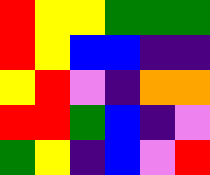[["red", "yellow", "yellow", "green", "green", "green"], ["red", "yellow", "blue", "blue", "indigo", "indigo"], ["yellow", "red", "violet", "indigo", "orange", "orange"], ["red", "red", "green", "blue", "indigo", "violet"], ["green", "yellow", "indigo", "blue", "violet", "red"]]